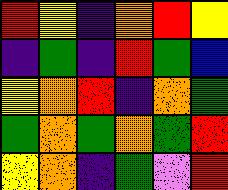[["red", "yellow", "indigo", "orange", "red", "yellow"], ["indigo", "green", "indigo", "red", "green", "blue"], ["yellow", "orange", "red", "indigo", "orange", "green"], ["green", "orange", "green", "orange", "green", "red"], ["yellow", "orange", "indigo", "green", "violet", "red"]]